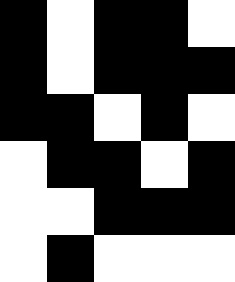[["black", "white", "black", "black", "white"], ["black", "white", "black", "black", "black"], ["black", "black", "white", "black", "white"], ["white", "black", "black", "white", "black"], ["white", "white", "black", "black", "black"], ["white", "black", "white", "white", "white"]]